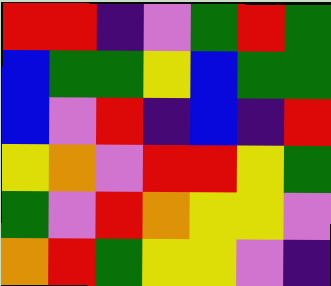[["red", "red", "indigo", "violet", "green", "red", "green"], ["blue", "green", "green", "yellow", "blue", "green", "green"], ["blue", "violet", "red", "indigo", "blue", "indigo", "red"], ["yellow", "orange", "violet", "red", "red", "yellow", "green"], ["green", "violet", "red", "orange", "yellow", "yellow", "violet"], ["orange", "red", "green", "yellow", "yellow", "violet", "indigo"]]